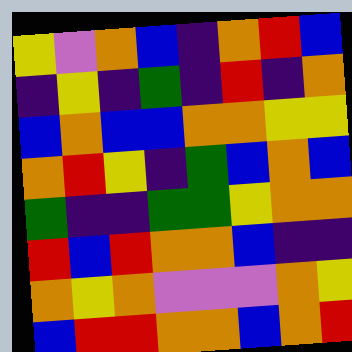[["yellow", "violet", "orange", "blue", "indigo", "orange", "red", "blue"], ["indigo", "yellow", "indigo", "green", "indigo", "red", "indigo", "orange"], ["blue", "orange", "blue", "blue", "orange", "orange", "yellow", "yellow"], ["orange", "red", "yellow", "indigo", "green", "blue", "orange", "blue"], ["green", "indigo", "indigo", "green", "green", "yellow", "orange", "orange"], ["red", "blue", "red", "orange", "orange", "blue", "indigo", "indigo"], ["orange", "yellow", "orange", "violet", "violet", "violet", "orange", "yellow"], ["blue", "red", "red", "orange", "orange", "blue", "orange", "red"]]